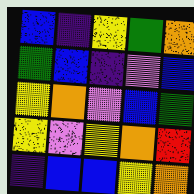[["blue", "indigo", "yellow", "green", "orange"], ["green", "blue", "indigo", "violet", "blue"], ["yellow", "orange", "violet", "blue", "green"], ["yellow", "violet", "yellow", "orange", "red"], ["indigo", "blue", "blue", "yellow", "orange"]]